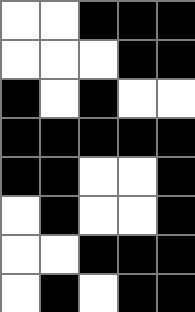[["white", "white", "black", "black", "black"], ["white", "white", "white", "black", "black"], ["black", "white", "black", "white", "white"], ["black", "black", "black", "black", "black"], ["black", "black", "white", "white", "black"], ["white", "black", "white", "white", "black"], ["white", "white", "black", "black", "black"], ["white", "black", "white", "black", "black"]]